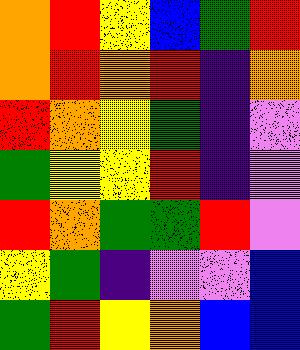[["orange", "red", "yellow", "blue", "green", "red"], ["orange", "red", "orange", "red", "indigo", "orange"], ["red", "orange", "yellow", "green", "indigo", "violet"], ["green", "yellow", "yellow", "red", "indigo", "violet"], ["red", "orange", "green", "green", "red", "violet"], ["yellow", "green", "indigo", "violet", "violet", "blue"], ["green", "red", "yellow", "orange", "blue", "blue"]]